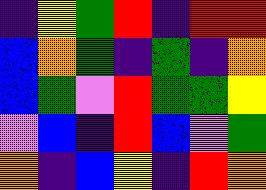[["indigo", "yellow", "green", "red", "indigo", "red", "red"], ["blue", "orange", "green", "indigo", "green", "indigo", "orange"], ["blue", "green", "violet", "red", "green", "green", "yellow"], ["violet", "blue", "indigo", "red", "blue", "violet", "green"], ["orange", "indigo", "blue", "yellow", "indigo", "red", "orange"]]